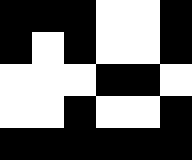[["black", "black", "black", "white", "white", "black"], ["black", "white", "black", "white", "white", "black"], ["white", "white", "white", "black", "black", "white"], ["white", "white", "black", "white", "white", "black"], ["black", "black", "black", "black", "black", "black"]]